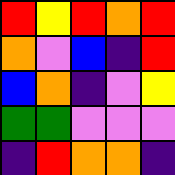[["red", "yellow", "red", "orange", "red"], ["orange", "violet", "blue", "indigo", "red"], ["blue", "orange", "indigo", "violet", "yellow"], ["green", "green", "violet", "violet", "violet"], ["indigo", "red", "orange", "orange", "indigo"]]